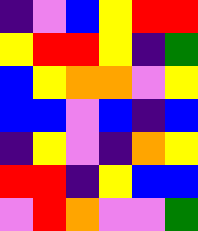[["indigo", "violet", "blue", "yellow", "red", "red"], ["yellow", "red", "red", "yellow", "indigo", "green"], ["blue", "yellow", "orange", "orange", "violet", "yellow"], ["blue", "blue", "violet", "blue", "indigo", "blue"], ["indigo", "yellow", "violet", "indigo", "orange", "yellow"], ["red", "red", "indigo", "yellow", "blue", "blue"], ["violet", "red", "orange", "violet", "violet", "green"]]